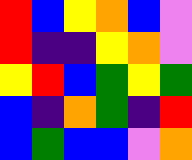[["red", "blue", "yellow", "orange", "blue", "violet"], ["red", "indigo", "indigo", "yellow", "orange", "violet"], ["yellow", "red", "blue", "green", "yellow", "green"], ["blue", "indigo", "orange", "green", "indigo", "red"], ["blue", "green", "blue", "blue", "violet", "orange"]]